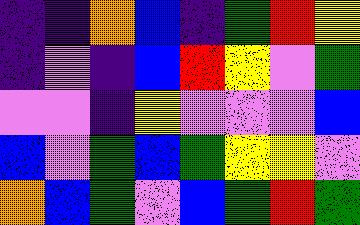[["indigo", "indigo", "orange", "blue", "indigo", "green", "red", "yellow"], ["indigo", "violet", "indigo", "blue", "red", "yellow", "violet", "green"], ["violet", "violet", "indigo", "yellow", "violet", "violet", "violet", "blue"], ["blue", "violet", "green", "blue", "green", "yellow", "yellow", "violet"], ["orange", "blue", "green", "violet", "blue", "green", "red", "green"]]